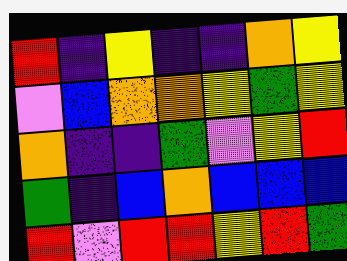[["red", "indigo", "yellow", "indigo", "indigo", "orange", "yellow"], ["violet", "blue", "orange", "orange", "yellow", "green", "yellow"], ["orange", "indigo", "indigo", "green", "violet", "yellow", "red"], ["green", "indigo", "blue", "orange", "blue", "blue", "blue"], ["red", "violet", "red", "red", "yellow", "red", "green"]]